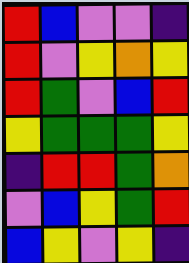[["red", "blue", "violet", "violet", "indigo"], ["red", "violet", "yellow", "orange", "yellow"], ["red", "green", "violet", "blue", "red"], ["yellow", "green", "green", "green", "yellow"], ["indigo", "red", "red", "green", "orange"], ["violet", "blue", "yellow", "green", "red"], ["blue", "yellow", "violet", "yellow", "indigo"]]